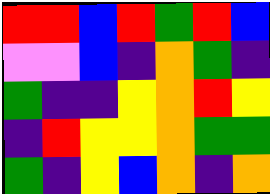[["red", "red", "blue", "red", "green", "red", "blue"], ["violet", "violet", "blue", "indigo", "orange", "green", "indigo"], ["green", "indigo", "indigo", "yellow", "orange", "red", "yellow"], ["indigo", "red", "yellow", "yellow", "orange", "green", "green"], ["green", "indigo", "yellow", "blue", "orange", "indigo", "orange"]]